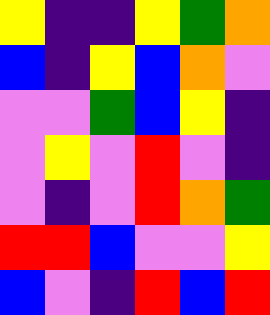[["yellow", "indigo", "indigo", "yellow", "green", "orange"], ["blue", "indigo", "yellow", "blue", "orange", "violet"], ["violet", "violet", "green", "blue", "yellow", "indigo"], ["violet", "yellow", "violet", "red", "violet", "indigo"], ["violet", "indigo", "violet", "red", "orange", "green"], ["red", "red", "blue", "violet", "violet", "yellow"], ["blue", "violet", "indigo", "red", "blue", "red"]]